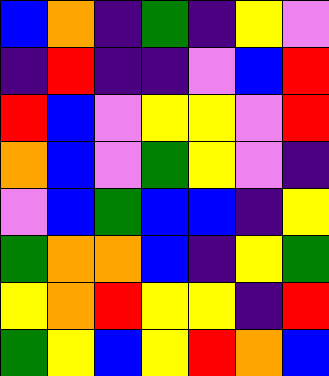[["blue", "orange", "indigo", "green", "indigo", "yellow", "violet"], ["indigo", "red", "indigo", "indigo", "violet", "blue", "red"], ["red", "blue", "violet", "yellow", "yellow", "violet", "red"], ["orange", "blue", "violet", "green", "yellow", "violet", "indigo"], ["violet", "blue", "green", "blue", "blue", "indigo", "yellow"], ["green", "orange", "orange", "blue", "indigo", "yellow", "green"], ["yellow", "orange", "red", "yellow", "yellow", "indigo", "red"], ["green", "yellow", "blue", "yellow", "red", "orange", "blue"]]